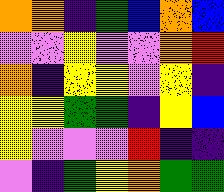[["orange", "orange", "indigo", "green", "blue", "orange", "blue"], ["violet", "violet", "yellow", "violet", "violet", "orange", "red"], ["orange", "indigo", "yellow", "yellow", "violet", "yellow", "indigo"], ["yellow", "yellow", "green", "green", "indigo", "yellow", "blue"], ["yellow", "violet", "violet", "violet", "red", "indigo", "indigo"], ["violet", "indigo", "green", "yellow", "orange", "green", "green"]]